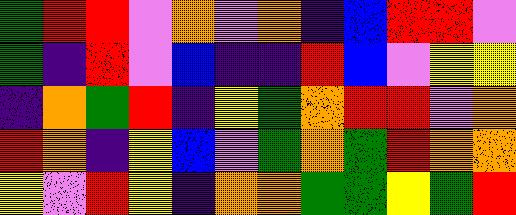[["green", "red", "red", "violet", "orange", "violet", "orange", "indigo", "blue", "red", "red", "violet"], ["green", "indigo", "red", "violet", "blue", "indigo", "indigo", "red", "blue", "violet", "yellow", "yellow"], ["indigo", "orange", "green", "red", "indigo", "yellow", "green", "orange", "red", "red", "violet", "orange"], ["red", "orange", "indigo", "yellow", "blue", "violet", "green", "orange", "green", "red", "orange", "orange"], ["yellow", "violet", "red", "yellow", "indigo", "orange", "orange", "green", "green", "yellow", "green", "red"]]